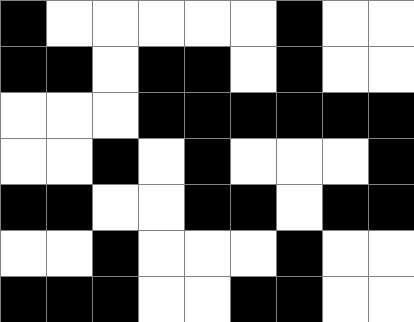[["black", "white", "white", "white", "white", "white", "black", "white", "white"], ["black", "black", "white", "black", "black", "white", "black", "white", "white"], ["white", "white", "white", "black", "black", "black", "black", "black", "black"], ["white", "white", "black", "white", "black", "white", "white", "white", "black"], ["black", "black", "white", "white", "black", "black", "white", "black", "black"], ["white", "white", "black", "white", "white", "white", "black", "white", "white"], ["black", "black", "black", "white", "white", "black", "black", "white", "white"]]